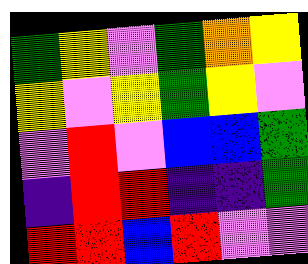[["green", "yellow", "violet", "green", "orange", "yellow"], ["yellow", "violet", "yellow", "green", "yellow", "violet"], ["violet", "red", "violet", "blue", "blue", "green"], ["indigo", "red", "red", "indigo", "indigo", "green"], ["red", "red", "blue", "red", "violet", "violet"]]